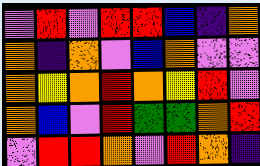[["violet", "red", "violet", "red", "red", "blue", "indigo", "orange"], ["orange", "indigo", "orange", "violet", "blue", "orange", "violet", "violet"], ["orange", "yellow", "orange", "red", "orange", "yellow", "red", "violet"], ["orange", "blue", "violet", "red", "green", "green", "orange", "red"], ["violet", "red", "red", "orange", "violet", "red", "orange", "indigo"]]